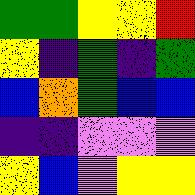[["green", "green", "yellow", "yellow", "red"], ["yellow", "indigo", "green", "indigo", "green"], ["blue", "orange", "green", "blue", "blue"], ["indigo", "indigo", "violet", "violet", "violet"], ["yellow", "blue", "violet", "yellow", "yellow"]]